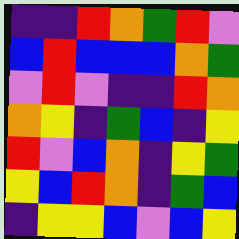[["indigo", "indigo", "red", "orange", "green", "red", "violet"], ["blue", "red", "blue", "blue", "blue", "orange", "green"], ["violet", "red", "violet", "indigo", "indigo", "red", "orange"], ["orange", "yellow", "indigo", "green", "blue", "indigo", "yellow"], ["red", "violet", "blue", "orange", "indigo", "yellow", "green"], ["yellow", "blue", "red", "orange", "indigo", "green", "blue"], ["indigo", "yellow", "yellow", "blue", "violet", "blue", "yellow"]]